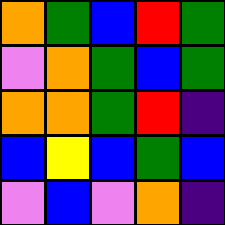[["orange", "green", "blue", "red", "green"], ["violet", "orange", "green", "blue", "green"], ["orange", "orange", "green", "red", "indigo"], ["blue", "yellow", "blue", "green", "blue"], ["violet", "blue", "violet", "orange", "indigo"]]